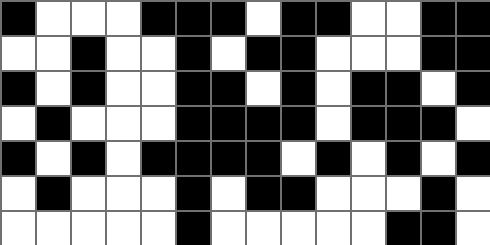[["black", "white", "white", "white", "black", "black", "black", "white", "black", "black", "white", "white", "black", "black"], ["white", "white", "black", "white", "white", "black", "white", "black", "black", "white", "white", "white", "black", "black"], ["black", "white", "black", "white", "white", "black", "black", "white", "black", "white", "black", "black", "white", "black"], ["white", "black", "white", "white", "white", "black", "black", "black", "black", "white", "black", "black", "black", "white"], ["black", "white", "black", "white", "black", "black", "black", "black", "white", "black", "white", "black", "white", "black"], ["white", "black", "white", "white", "white", "black", "white", "black", "black", "white", "white", "white", "black", "white"], ["white", "white", "white", "white", "white", "black", "white", "white", "white", "white", "white", "black", "black", "white"]]